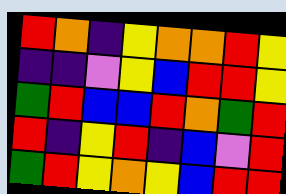[["red", "orange", "indigo", "yellow", "orange", "orange", "red", "yellow"], ["indigo", "indigo", "violet", "yellow", "blue", "red", "red", "yellow"], ["green", "red", "blue", "blue", "red", "orange", "green", "red"], ["red", "indigo", "yellow", "red", "indigo", "blue", "violet", "red"], ["green", "red", "yellow", "orange", "yellow", "blue", "red", "red"]]